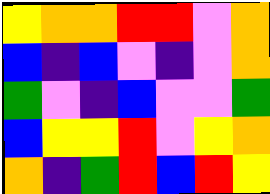[["yellow", "orange", "orange", "red", "red", "violet", "orange"], ["blue", "indigo", "blue", "violet", "indigo", "violet", "orange"], ["green", "violet", "indigo", "blue", "violet", "violet", "green"], ["blue", "yellow", "yellow", "red", "violet", "yellow", "orange"], ["orange", "indigo", "green", "red", "blue", "red", "yellow"]]